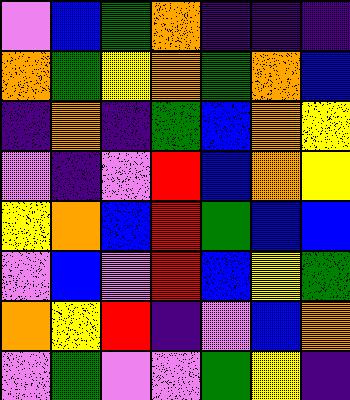[["violet", "blue", "green", "orange", "indigo", "indigo", "indigo"], ["orange", "green", "yellow", "orange", "green", "orange", "blue"], ["indigo", "orange", "indigo", "green", "blue", "orange", "yellow"], ["violet", "indigo", "violet", "red", "blue", "orange", "yellow"], ["yellow", "orange", "blue", "red", "green", "blue", "blue"], ["violet", "blue", "violet", "red", "blue", "yellow", "green"], ["orange", "yellow", "red", "indigo", "violet", "blue", "orange"], ["violet", "green", "violet", "violet", "green", "yellow", "indigo"]]